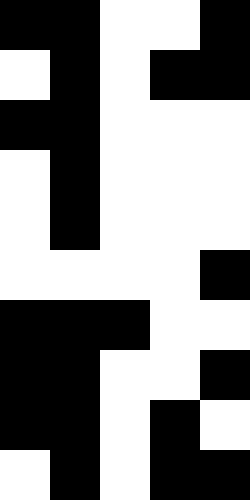[["black", "black", "white", "white", "black"], ["white", "black", "white", "black", "black"], ["black", "black", "white", "white", "white"], ["white", "black", "white", "white", "white"], ["white", "black", "white", "white", "white"], ["white", "white", "white", "white", "black"], ["black", "black", "black", "white", "white"], ["black", "black", "white", "white", "black"], ["black", "black", "white", "black", "white"], ["white", "black", "white", "black", "black"]]